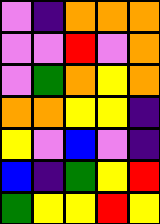[["violet", "indigo", "orange", "orange", "orange"], ["violet", "violet", "red", "violet", "orange"], ["violet", "green", "orange", "yellow", "orange"], ["orange", "orange", "yellow", "yellow", "indigo"], ["yellow", "violet", "blue", "violet", "indigo"], ["blue", "indigo", "green", "yellow", "red"], ["green", "yellow", "yellow", "red", "yellow"]]